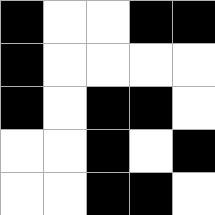[["black", "white", "white", "black", "black"], ["black", "white", "white", "white", "white"], ["black", "white", "black", "black", "white"], ["white", "white", "black", "white", "black"], ["white", "white", "black", "black", "white"]]